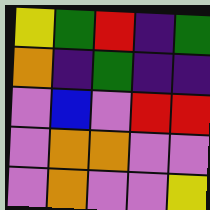[["yellow", "green", "red", "indigo", "green"], ["orange", "indigo", "green", "indigo", "indigo"], ["violet", "blue", "violet", "red", "red"], ["violet", "orange", "orange", "violet", "violet"], ["violet", "orange", "violet", "violet", "yellow"]]